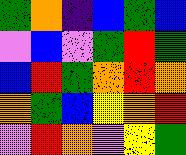[["green", "orange", "indigo", "blue", "green", "blue"], ["violet", "blue", "violet", "green", "red", "green"], ["blue", "red", "green", "orange", "red", "orange"], ["orange", "green", "blue", "yellow", "orange", "red"], ["violet", "red", "orange", "violet", "yellow", "green"]]